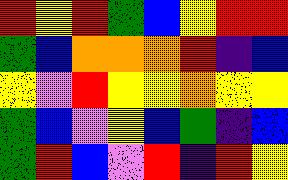[["red", "yellow", "red", "green", "blue", "yellow", "red", "red"], ["green", "blue", "orange", "orange", "orange", "red", "indigo", "blue"], ["yellow", "violet", "red", "yellow", "yellow", "orange", "yellow", "yellow"], ["green", "blue", "violet", "yellow", "blue", "green", "indigo", "blue"], ["green", "red", "blue", "violet", "red", "indigo", "red", "yellow"]]